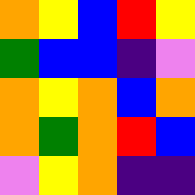[["orange", "yellow", "blue", "red", "yellow"], ["green", "blue", "blue", "indigo", "violet"], ["orange", "yellow", "orange", "blue", "orange"], ["orange", "green", "orange", "red", "blue"], ["violet", "yellow", "orange", "indigo", "indigo"]]